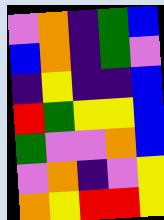[["violet", "orange", "indigo", "green", "blue"], ["blue", "orange", "indigo", "green", "violet"], ["indigo", "yellow", "indigo", "indigo", "blue"], ["red", "green", "yellow", "yellow", "blue"], ["green", "violet", "violet", "orange", "blue"], ["violet", "orange", "indigo", "violet", "yellow"], ["orange", "yellow", "red", "red", "yellow"]]